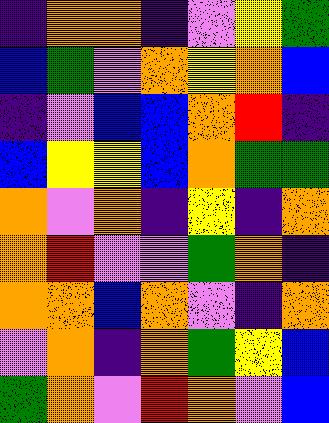[["indigo", "orange", "orange", "indigo", "violet", "yellow", "green"], ["blue", "green", "violet", "orange", "yellow", "orange", "blue"], ["indigo", "violet", "blue", "blue", "orange", "red", "indigo"], ["blue", "yellow", "yellow", "blue", "orange", "green", "green"], ["orange", "violet", "orange", "indigo", "yellow", "indigo", "orange"], ["orange", "red", "violet", "violet", "green", "orange", "indigo"], ["orange", "orange", "blue", "orange", "violet", "indigo", "orange"], ["violet", "orange", "indigo", "orange", "green", "yellow", "blue"], ["green", "orange", "violet", "red", "orange", "violet", "blue"]]